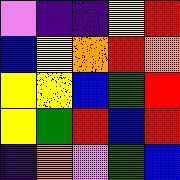[["violet", "indigo", "indigo", "yellow", "red"], ["blue", "yellow", "orange", "red", "orange"], ["yellow", "yellow", "blue", "green", "red"], ["yellow", "green", "red", "blue", "red"], ["indigo", "orange", "violet", "green", "blue"]]